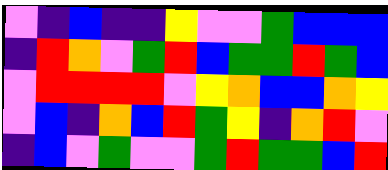[["violet", "indigo", "blue", "indigo", "indigo", "yellow", "violet", "violet", "green", "blue", "blue", "blue"], ["indigo", "red", "orange", "violet", "green", "red", "blue", "green", "green", "red", "green", "blue"], ["violet", "red", "red", "red", "red", "violet", "yellow", "orange", "blue", "blue", "orange", "yellow"], ["violet", "blue", "indigo", "orange", "blue", "red", "green", "yellow", "indigo", "orange", "red", "violet"], ["indigo", "blue", "violet", "green", "violet", "violet", "green", "red", "green", "green", "blue", "red"]]